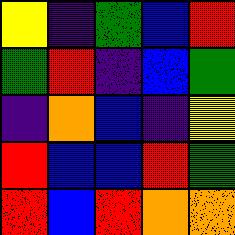[["yellow", "indigo", "green", "blue", "red"], ["green", "red", "indigo", "blue", "green"], ["indigo", "orange", "blue", "indigo", "yellow"], ["red", "blue", "blue", "red", "green"], ["red", "blue", "red", "orange", "orange"]]